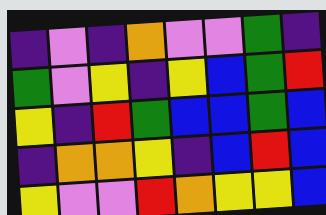[["indigo", "violet", "indigo", "orange", "violet", "violet", "green", "indigo"], ["green", "violet", "yellow", "indigo", "yellow", "blue", "green", "red"], ["yellow", "indigo", "red", "green", "blue", "blue", "green", "blue"], ["indigo", "orange", "orange", "yellow", "indigo", "blue", "red", "blue"], ["yellow", "violet", "violet", "red", "orange", "yellow", "yellow", "blue"]]